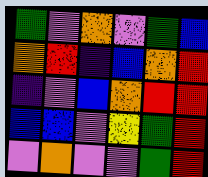[["green", "violet", "orange", "violet", "green", "blue"], ["orange", "red", "indigo", "blue", "orange", "red"], ["indigo", "violet", "blue", "orange", "red", "red"], ["blue", "blue", "violet", "yellow", "green", "red"], ["violet", "orange", "violet", "violet", "green", "red"]]